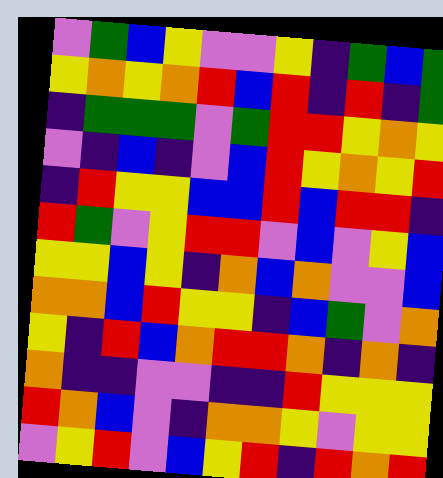[["violet", "green", "blue", "yellow", "violet", "violet", "yellow", "indigo", "green", "blue", "green"], ["yellow", "orange", "yellow", "orange", "red", "blue", "red", "indigo", "red", "indigo", "green"], ["indigo", "green", "green", "green", "violet", "green", "red", "red", "yellow", "orange", "yellow"], ["violet", "indigo", "blue", "indigo", "violet", "blue", "red", "yellow", "orange", "yellow", "red"], ["indigo", "red", "yellow", "yellow", "blue", "blue", "red", "blue", "red", "red", "indigo"], ["red", "green", "violet", "yellow", "red", "red", "violet", "blue", "violet", "yellow", "blue"], ["yellow", "yellow", "blue", "yellow", "indigo", "orange", "blue", "orange", "violet", "violet", "blue"], ["orange", "orange", "blue", "red", "yellow", "yellow", "indigo", "blue", "green", "violet", "orange"], ["yellow", "indigo", "red", "blue", "orange", "red", "red", "orange", "indigo", "orange", "indigo"], ["orange", "indigo", "indigo", "violet", "violet", "indigo", "indigo", "red", "yellow", "yellow", "yellow"], ["red", "orange", "blue", "violet", "indigo", "orange", "orange", "yellow", "violet", "yellow", "yellow"], ["violet", "yellow", "red", "violet", "blue", "yellow", "red", "indigo", "red", "orange", "red"]]